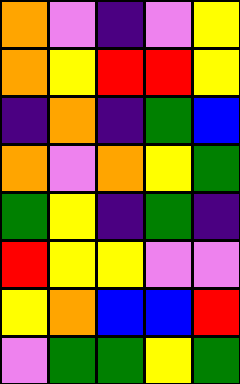[["orange", "violet", "indigo", "violet", "yellow"], ["orange", "yellow", "red", "red", "yellow"], ["indigo", "orange", "indigo", "green", "blue"], ["orange", "violet", "orange", "yellow", "green"], ["green", "yellow", "indigo", "green", "indigo"], ["red", "yellow", "yellow", "violet", "violet"], ["yellow", "orange", "blue", "blue", "red"], ["violet", "green", "green", "yellow", "green"]]